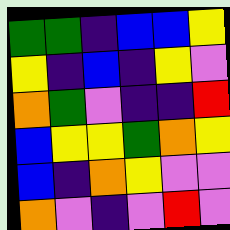[["green", "green", "indigo", "blue", "blue", "yellow"], ["yellow", "indigo", "blue", "indigo", "yellow", "violet"], ["orange", "green", "violet", "indigo", "indigo", "red"], ["blue", "yellow", "yellow", "green", "orange", "yellow"], ["blue", "indigo", "orange", "yellow", "violet", "violet"], ["orange", "violet", "indigo", "violet", "red", "violet"]]